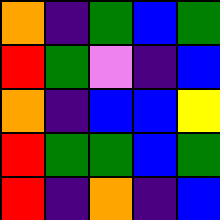[["orange", "indigo", "green", "blue", "green"], ["red", "green", "violet", "indigo", "blue"], ["orange", "indigo", "blue", "blue", "yellow"], ["red", "green", "green", "blue", "green"], ["red", "indigo", "orange", "indigo", "blue"]]